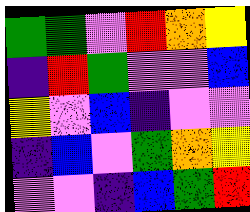[["green", "green", "violet", "red", "orange", "yellow"], ["indigo", "red", "green", "violet", "violet", "blue"], ["yellow", "violet", "blue", "indigo", "violet", "violet"], ["indigo", "blue", "violet", "green", "orange", "yellow"], ["violet", "violet", "indigo", "blue", "green", "red"]]